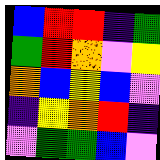[["blue", "red", "red", "indigo", "green"], ["green", "red", "orange", "violet", "yellow"], ["orange", "blue", "yellow", "blue", "violet"], ["indigo", "yellow", "orange", "red", "indigo"], ["violet", "green", "green", "blue", "violet"]]